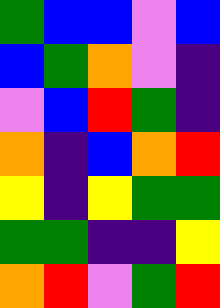[["green", "blue", "blue", "violet", "blue"], ["blue", "green", "orange", "violet", "indigo"], ["violet", "blue", "red", "green", "indigo"], ["orange", "indigo", "blue", "orange", "red"], ["yellow", "indigo", "yellow", "green", "green"], ["green", "green", "indigo", "indigo", "yellow"], ["orange", "red", "violet", "green", "red"]]